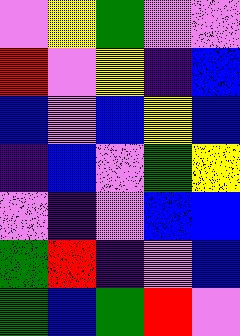[["violet", "yellow", "green", "violet", "violet"], ["red", "violet", "yellow", "indigo", "blue"], ["blue", "violet", "blue", "yellow", "blue"], ["indigo", "blue", "violet", "green", "yellow"], ["violet", "indigo", "violet", "blue", "blue"], ["green", "red", "indigo", "violet", "blue"], ["green", "blue", "green", "red", "violet"]]